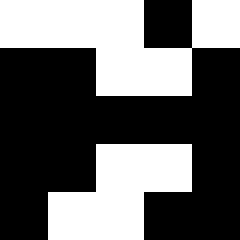[["white", "white", "white", "black", "white"], ["black", "black", "white", "white", "black"], ["black", "black", "black", "black", "black"], ["black", "black", "white", "white", "black"], ["black", "white", "white", "black", "black"]]